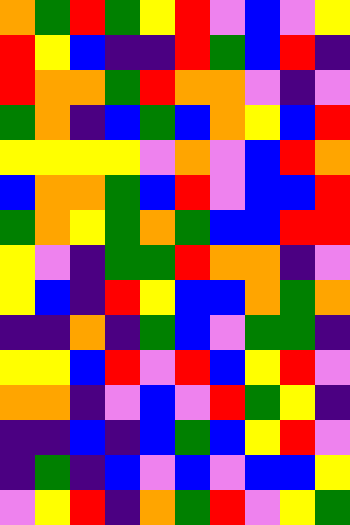[["orange", "green", "red", "green", "yellow", "red", "violet", "blue", "violet", "yellow"], ["red", "yellow", "blue", "indigo", "indigo", "red", "green", "blue", "red", "indigo"], ["red", "orange", "orange", "green", "red", "orange", "orange", "violet", "indigo", "violet"], ["green", "orange", "indigo", "blue", "green", "blue", "orange", "yellow", "blue", "red"], ["yellow", "yellow", "yellow", "yellow", "violet", "orange", "violet", "blue", "red", "orange"], ["blue", "orange", "orange", "green", "blue", "red", "violet", "blue", "blue", "red"], ["green", "orange", "yellow", "green", "orange", "green", "blue", "blue", "red", "red"], ["yellow", "violet", "indigo", "green", "green", "red", "orange", "orange", "indigo", "violet"], ["yellow", "blue", "indigo", "red", "yellow", "blue", "blue", "orange", "green", "orange"], ["indigo", "indigo", "orange", "indigo", "green", "blue", "violet", "green", "green", "indigo"], ["yellow", "yellow", "blue", "red", "violet", "red", "blue", "yellow", "red", "violet"], ["orange", "orange", "indigo", "violet", "blue", "violet", "red", "green", "yellow", "indigo"], ["indigo", "indigo", "blue", "indigo", "blue", "green", "blue", "yellow", "red", "violet"], ["indigo", "green", "indigo", "blue", "violet", "blue", "violet", "blue", "blue", "yellow"], ["violet", "yellow", "red", "indigo", "orange", "green", "red", "violet", "yellow", "green"]]